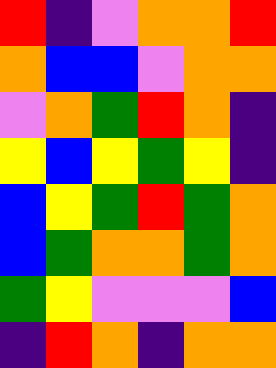[["red", "indigo", "violet", "orange", "orange", "red"], ["orange", "blue", "blue", "violet", "orange", "orange"], ["violet", "orange", "green", "red", "orange", "indigo"], ["yellow", "blue", "yellow", "green", "yellow", "indigo"], ["blue", "yellow", "green", "red", "green", "orange"], ["blue", "green", "orange", "orange", "green", "orange"], ["green", "yellow", "violet", "violet", "violet", "blue"], ["indigo", "red", "orange", "indigo", "orange", "orange"]]